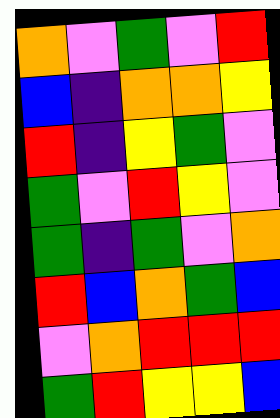[["orange", "violet", "green", "violet", "red"], ["blue", "indigo", "orange", "orange", "yellow"], ["red", "indigo", "yellow", "green", "violet"], ["green", "violet", "red", "yellow", "violet"], ["green", "indigo", "green", "violet", "orange"], ["red", "blue", "orange", "green", "blue"], ["violet", "orange", "red", "red", "red"], ["green", "red", "yellow", "yellow", "blue"]]